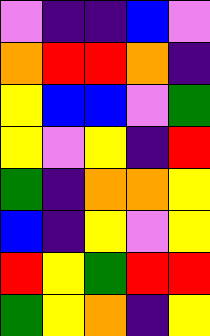[["violet", "indigo", "indigo", "blue", "violet"], ["orange", "red", "red", "orange", "indigo"], ["yellow", "blue", "blue", "violet", "green"], ["yellow", "violet", "yellow", "indigo", "red"], ["green", "indigo", "orange", "orange", "yellow"], ["blue", "indigo", "yellow", "violet", "yellow"], ["red", "yellow", "green", "red", "red"], ["green", "yellow", "orange", "indigo", "yellow"]]